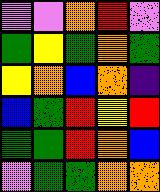[["violet", "violet", "orange", "red", "violet"], ["green", "yellow", "green", "orange", "green"], ["yellow", "orange", "blue", "orange", "indigo"], ["blue", "green", "red", "yellow", "red"], ["green", "green", "red", "orange", "blue"], ["violet", "green", "green", "orange", "orange"]]